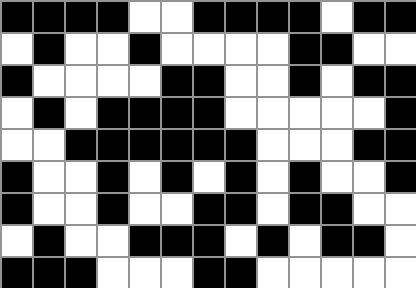[["black", "black", "black", "black", "white", "white", "black", "black", "black", "black", "white", "black", "black"], ["white", "black", "white", "white", "black", "white", "white", "white", "white", "black", "black", "white", "white"], ["black", "white", "white", "white", "white", "black", "black", "white", "white", "black", "white", "black", "black"], ["white", "black", "white", "black", "black", "black", "black", "white", "white", "white", "white", "white", "black"], ["white", "white", "black", "black", "black", "black", "black", "black", "white", "white", "white", "black", "black"], ["black", "white", "white", "black", "white", "black", "white", "black", "white", "black", "white", "white", "black"], ["black", "white", "white", "black", "white", "white", "black", "black", "white", "black", "black", "white", "white"], ["white", "black", "white", "white", "black", "black", "black", "white", "black", "white", "black", "black", "white"], ["black", "black", "black", "white", "white", "white", "black", "black", "white", "white", "white", "white", "white"]]